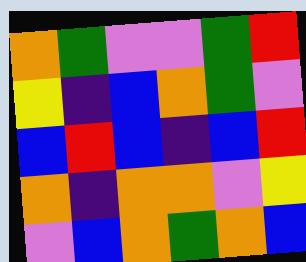[["orange", "green", "violet", "violet", "green", "red"], ["yellow", "indigo", "blue", "orange", "green", "violet"], ["blue", "red", "blue", "indigo", "blue", "red"], ["orange", "indigo", "orange", "orange", "violet", "yellow"], ["violet", "blue", "orange", "green", "orange", "blue"]]